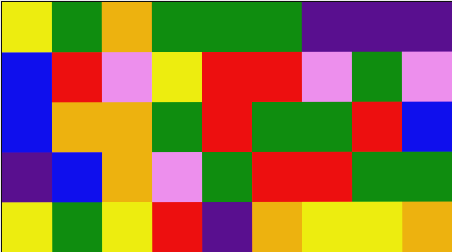[["yellow", "green", "orange", "green", "green", "green", "indigo", "indigo", "indigo"], ["blue", "red", "violet", "yellow", "red", "red", "violet", "green", "violet"], ["blue", "orange", "orange", "green", "red", "green", "green", "red", "blue"], ["indigo", "blue", "orange", "violet", "green", "red", "red", "green", "green"], ["yellow", "green", "yellow", "red", "indigo", "orange", "yellow", "yellow", "orange"]]